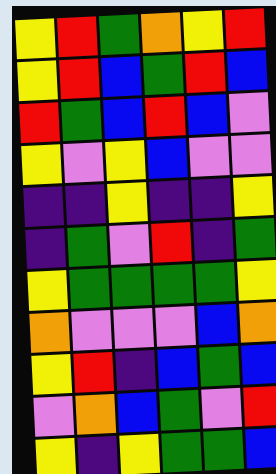[["yellow", "red", "green", "orange", "yellow", "red"], ["yellow", "red", "blue", "green", "red", "blue"], ["red", "green", "blue", "red", "blue", "violet"], ["yellow", "violet", "yellow", "blue", "violet", "violet"], ["indigo", "indigo", "yellow", "indigo", "indigo", "yellow"], ["indigo", "green", "violet", "red", "indigo", "green"], ["yellow", "green", "green", "green", "green", "yellow"], ["orange", "violet", "violet", "violet", "blue", "orange"], ["yellow", "red", "indigo", "blue", "green", "blue"], ["violet", "orange", "blue", "green", "violet", "red"], ["yellow", "indigo", "yellow", "green", "green", "blue"]]